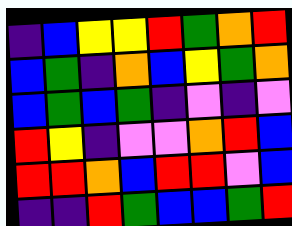[["indigo", "blue", "yellow", "yellow", "red", "green", "orange", "red"], ["blue", "green", "indigo", "orange", "blue", "yellow", "green", "orange"], ["blue", "green", "blue", "green", "indigo", "violet", "indigo", "violet"], ["red", "yellow", "indigo", "violet", "violet", "orange", "red", "blue"], ["red", "red", "orange", "blue", "red", "red", "violet", "blue"], ["indigo", "indigo", "red", "green", "blue", "blue", "green", "red"]]